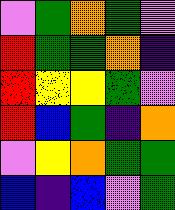[["violet", "green", "orange", "green", "violet"], ["red", "green", "green", "orange", "indigo"], ["red", "yellow", "yellow", "green", "violet"], ["red", "blue", "green", "indigo", "orange"], ["violet", "yellow", "orange", "green", "green"], ["blue", "indigo", "blue", "violet", "green"]]